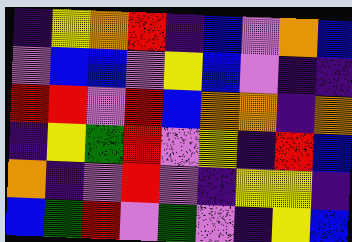[["indigo", "yellow", "orange", "red", "indigo", "blue", "violet", "orange", "blue"], ["violet", "blue", "blue", "violet", "yellow", "blue", "violet", "indigo", "indigo"], ["red", "red", "violet", "red", "blue", "orange", "orange", "indigo", "orange"], ["indigo", "yellow", "green", "red", "violet", "yellow", "indigo", "red", "blue"], ["orange", "indigo", "violet", "red", "violet", "indigo", "yellow", "yellow", "indigo"], ["blue", "green", "red", "violet", "green", "violet", "indigo", "yellow", "blue"]]